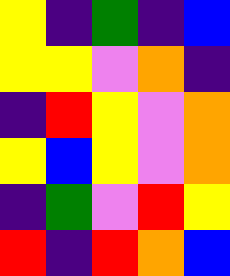[["yellow", "indigo", "green", "indigo", "blue"], ["yellow", "yellow", "violet", "orange", "indigo"], ["indigo", "red", "yellow", "violet", "orange"], ["yellow", "blue", "yellow", "violet", "orange"], ["indigo", "green", "violet", "red", "yellow"], ["red", "indigo", "red", "orange", "blue"]]